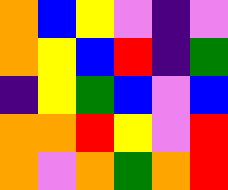[["orange", "blue", "yellow", "violet", "indigo", "violet"], ["orange", "yellow", "blue", "red", "indigo", "green"], ["indigo", "yellow", "green", "blue", "violet", "blue"], ["orange", "orange", "red", "yellow", "violet", "red"], ["orange", "violet", "orange", "green", "orange", "red"]]